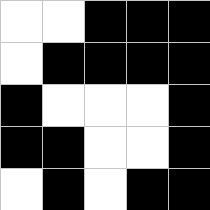[["white", "white", "black", "black", "black"], ["white", "black", "black", "black", "black"], ["black", "white", "white", "white", "black"], ["black", "black", "white", "white", "black"], ["white", "black", "white", "black", "black"]]